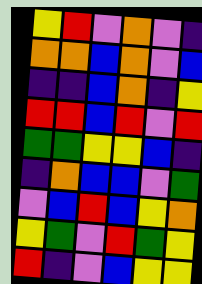[["yellow", "red", "violet", "orange", "violet", "indigo"], ["orange", "orange", "blue", "orange", "violet", "blue"], ["indigo", "indigo", "blue", "orange", "indigo", "yellow"], ["red", "red", "blue", "red", "violet", "red"], ["green", "green", "yellow", "yellow", "blue", "indigo"], ["indigo", "orange", "blue", "blue", "violet", "green"], ["violet", "blue", "red", "blue", "yellow", "orange"], ["yellow", "green", "violet", "red", "green", "yellow"], ["red", "indigo", "violet", "blue", "yellow", "yellow"]]